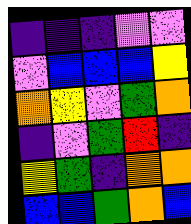[["indigo", "indigo", "indigo", "violet", "violet"], ["violet", "blue", "blue", "blue", "yellow"], ["orange", "yellow", "violet", "green", "orange"], ["indigo", "violet", "green", "red", "indigo"], ["yellow", "green", "indigo", "orange", "orange"], ["blue", "blue", "green", "orange", "blue"]]